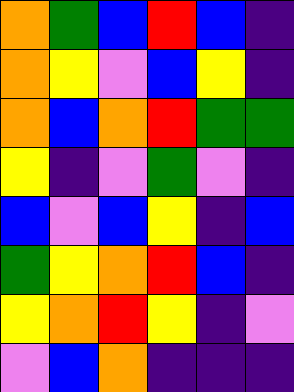[["orange", "green", "blue", "red", "blue", "indigo"], ["orange", "yellow", "violet", "blue", "yellow", "indigo"], ["orange", "blue", "orange", "red", "green", "green"], ["yellow", "indigo", "violet", "green", "violet", "indigo"], ["blue", "violet", "blue", "yellow", "indigo", "blue"], ["green", "yellow", "orange", "red", "blue", "indigo"], ["yellow", "orange", "red", "yellow", "indigo", "violet"], ["violet", "blue", "orange", "indigo", "indigo", "indigo"]]